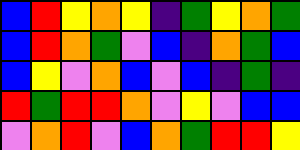[["blue", "red", "yellow", "orange", "yellow", "indigo", "green", "yellow", "orange", "green"], ["blue", "red", "orange", "green", "violet", "blue", "indigo", "orange", "green", "blue"], ["blue", "yellow", "violet", "orange", "blue", "violet", "blue", "indigo", "green", "indigo"], ["red", "green", "red", "red", "orange", "violet", "yellow", "violet", "blue", "blue"], ["violet", "orange", "red", "violet", "blue", "orange", "green", "red", "red", "yellow"]]